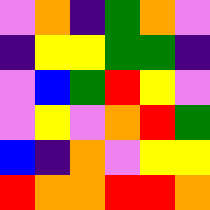[["violet", "orange", "indigo", "green", "orange", "violet"], ["indigo", "yellow", "yellow", "green", "green", "indigo"], ["violet", "blue", "green", "red", "yellow", "violet"], ["violet", "yellow", "violet", "orange", "red", "green"], ["blue", "indigo", "orange", "violet", "yellow", "yellow"], ["red", "orange", "orange", "red", "red", "orange"]]